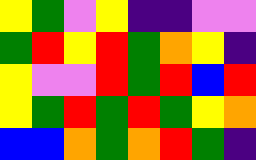[["yellow", "green", "violet", "yellow", "indigo", "indigo", "violet", "violet"], ["green", "red", "yellow", "red", "green", "orange", "yellow", "indigo"], ["yellow", "violet", "violet", "red", "green", "red", "blue", "red"], ["yellow", "green", "red", "green", "red", "green", "yellow", "orange"], ["blue", "blue", "orange", "green", "orange", "red", "green", "indigo"]]